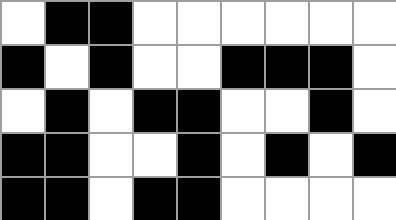[["white", "black", "black", "white", "white", "white", "white", "white", "white"], ["black", "white", "black", "white", "white", "black", "black", "black", "white"], ["white", "black", "white", "black", "black", "white", "white", "black", "white"], ["black", "black", "white", "white", "black", "white", "black", "white", "black"], ["black", "black", "white", "black", "black", "white", "white", "white", "white"]]